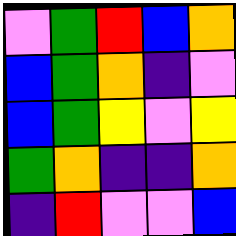[["violet", "green", "red", "blue", "orange"], ["blue", "green", "orange", "indigo", "violet"], ["blue", "green", "yellow", "violet", "yellow"], ["green", "orange", "indigo", "indigo", "orange"], ["indigo", "red", "violet", "violet", "blue"]]